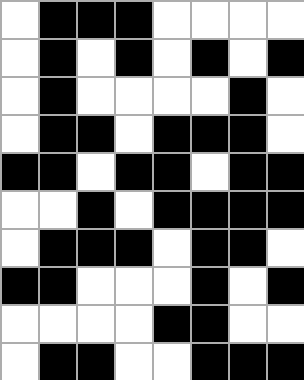[["white", "black", "black", "black", "white", "white", "white", "white"], ["white", "black", "white", "black", "white", "black", "white", "black"], ["white", "black", "white", "white", "white", "white", "black", "white"], ["white", "black", "black", "white", "black", "black", "black", "white"], ["black", "black", "white", "black", "black", "white", "black", "black"], ["white", "white", "black", "white", "black", "black", "black", "black"], ["white", "black", "black", "black", "white", "black", "black", "white"], ["black", "black", "white", "white", "white", "black", "white", "black"], ["white", "white", "white", "white", "black", "black", "white", "white"], ["white", "black", "black", "white", "white", "black", "black", "black"]]